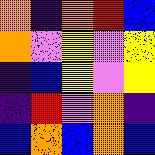[["orange", "indigo", "orange", "red", "blue"], ["orange", "violet", "yellow", "violet", "yellow"], ["indigo", "blue", "yellow", "violet", "yellow"], ["indigo", "red", "violet", "orange", "indigo"], ["blue", "orange", "blue", "orange", "blue"]]